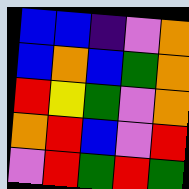[["blue", "blue", "indigo", "violet", "orange"], ["blue", "orange", "blue", "green", "orange"], ["red", "yellow", "green", "violet", "orange"], ["orange", "red", "blue", "violet", "red"], ["violet", "red", "green", "red", "green"]]